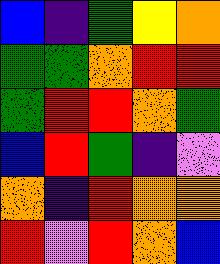[["blue", "indigo", "green", "yellow", "orange"], ["green", "green", "orange", "red", "red"], ["green", "red", "red", "orange", "green"], ["blue", "red", "green", "indigo", "violet"], ["orange", "indigo", "red", "orange", "orange"], ["red", "violet", "red", "orange", "blue"]]